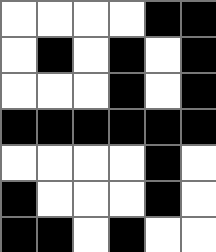[["white", "white", "white", "white", "black", "black"], ["white", "black", "white", "black", "white", "black"], ["white", "white", "white", "black", "white", "black"], ["black", "black", "black", "black", "black", "black"], ["white", "white", "white", "white", "black", "white"], ["black", "white", "white", "white", "black", "white"], ["black", "black", "white", "black", "white", "white"]]